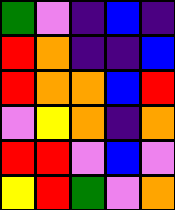[["green", "violet", "indigo", "blue", "indigo"], ["red", "orange", "indigo", "indigo", "blue"], ["red", "orange", "orange", "blue", "red"], ["violet", "yellow", "orange", "indigo", "orange"], ["red", "red", "violet", "blue", "violet"], ["yellow", "red", "green", "violet", "orange"]]